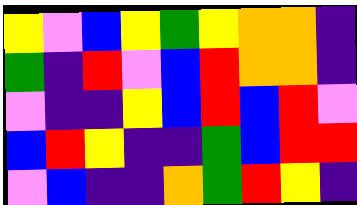[["yellow", "violet", "blue", "yellow", "green", "yellow", "orange", "orange", "indigo"], ["green", "indigo", "red", "violet", "blue", "red", "orange", "orange", "indigo"], ["violet", "indigo", "indigo", "yellow", "blue", "red", "blue", "red", "violet"], ["blue", "red", "yellow", "indigo", "indigo", "green", "blue", "red", "red"], ["violet", "blue", "indigo", "indigo", "orange", "green", "red", "yellow", "indigo"]]